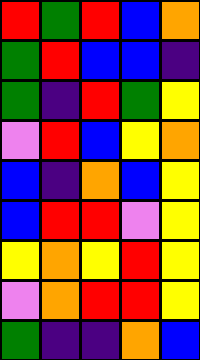[["red", "green", "red", "blue", "orange"], ["green", "red", "blue", "blue", "indigo"], ["green", "indigo", "red", "green", "yellow"], ["violet", "red", "blue", "yellow", "orange"], ["blue", "indigo", "orange", "blue", "yellow"], ["blue", "red", "red", "violet", "yellow"], ["yellow", "orange", "yellow", "red", "yellow"], ["violet", "orange", "red", "red", "yellow"], ["green", "indigo", "indigo", "orange", "blue"]]